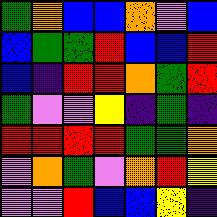[["green", "orange", "blue", "blue", "orange", "violet", "blue"], ["blue", "green", "green", "red", "blue", "blue", "red"], ["blue", "indigo", "red", "red", "orange", "green", "red"], ["green", "violet", "violet", "yellow", "indigo", "green", "indigo"], ["red", "red", "red", "red", "green", "green", "orange"], ["violet", "orange", "green", "violet", "orange", "red", "yellow"], ["violet", "violet", "red", "blue", "blue", "yellow", "indigo"]]